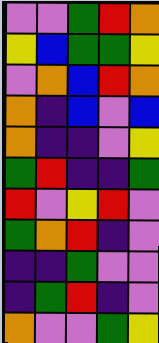[["violet", "violet", "green", "red", "orange"], ["yellow", "blue", "green", "green", "yellow"], ["violet", "orange", "blue", "red", "orange"], ["orange", "indigo", "blue", "violet", "blue"], ["orange", "indigo", "indigo", "violet", "yellow"], ["green", "red", "indigo", "indigo", "green"], ["red", "violet", "yellow", "red", "violet"], ["green", "orange", "red", "indigo", "violet"], ["indigo", "indigo", "green", "violet", "violet"], ["indigo", "green", "red", "indigo", "violet"], ["orange", "violet", "violet", "green", "yellow"]]